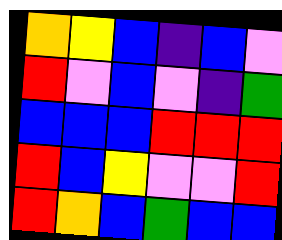[["orange", "yellow", "blue", "indigo", "blue", "violet"], ["red", "violet", "blue", "violet", "indigo", "green"], ["blue", "blue", "blue", "red", "red", "red"], ["red", "blue", "yellow", "violet", "violet", "red"], ["red", "orange", "blue", "green", "blue", "blue"]]